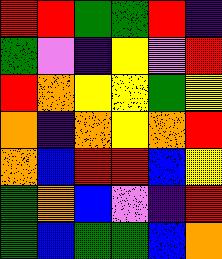[["red", "red", "green", "green", "red", "indigo"], ["green", "violet", "indigo", "yellow", "violet", "red"], ["red", "orange", "yellow", "yellow", "green", "yellow"], ["orange", "indigo", "orange", "yellow", "orange", "red"], ["orange", "blue", "red", "red", "blue", "yellow"], ["green", "orange", "blue", "violet", "indigo", "red"], ["green", "blue", "green", "green", "blue", "orange"]]